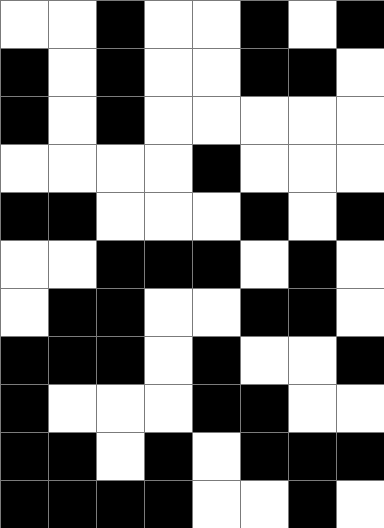[["white", "white", "black", "white", "white", "black", "white", "black"], ["black", "white", "black", "white", "white", "black", "black", "white"], ["black", "white", "black", "white", "white", "white", "white", "white"], ["white", "white", "white", "white", "black", "white", "white", "white"], ["black", "black", "white", "white", "white", "black", "white", "black"], ["white", "white", "black", "black", "black", "white", "black", "white"], ["white", "black", "black", "white", "white", "black", "black", "white"], ["black", "black", "black", "white", "black", "white", "white", "black"], ["black", "white", "white", "white", "black", "black", "white", "white"], ["black", "black", "white", "black", "white", "black", "black", "black"], ["black", "black", "black", "black", "white", "white", "black", "white"]]